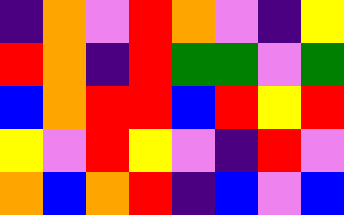[["indigo", "orange", "violet", "red", "orange", "violet", "indigo", "yellow"], ["red", "orange", "indigo", "red", "green", "green", "violet", "green"], ["blue", "orange", "red", "red", "blue", "red", "yellow", "red"], ["yellow", "violet", "red", "yellow", "violet", "indigo", "red", "violet"], ["orange", "blue", "orange", "red", "indigo", "blue", "violet", "blue"]]